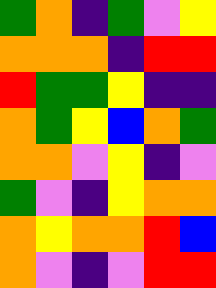[["green", "orange", "indigo", "green", "violet", "yellow"], ["orange", "orange", "orange", "indigo", "red", "red"], ["red", "green", "green", "yellow", "indigo", "indigo"], ["orange", "green", "yellow", "blue", "orange", "green"], ["orange", "orange", "violet", "yellow", "indigo", "violet"], ["green", "violet", "indigo", "yellow", "orange", "orange"], ["orange", "yellow", "orange", "orange", "red", "blue"], ["orange", "violet", "indigo", "violet", "red", "red"]]